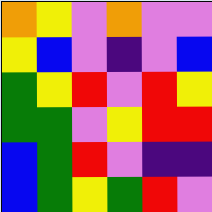[["orange", "yellow", "violet", "orange", "violet", "violet"], ["yellow", "blue", "violet", "indigo", "violet", "blue"], ["green", "yellow", "red", "violet", "red", "yellow"], ["green", "green", "violet", "yellow", "red", "red"], ["blue", "green", "red", "violet", "indigo", "indigo"], ["blue", "green", "yellow", "green", "red", "violet"]]